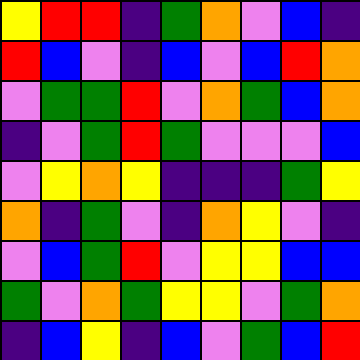[["yellow", "red", "red", "indigo", "green", "orange", "violet", "blue", "indigo"], ["red", "blue", "violet", "indigo", "blue", "violet", "blue", "red", "orange"], ["violet", "green", "green", "red", "violet", "orange", "green", "blue", "orange"], ["indigo", "violet", "green", "red", "green", "violet", "violet", "violet", "blue"], ["violet", "yellow", "orange", "yellow", "indigo", "indigo", "indigo", "green", "yellow"], ["orange", "indigo", "green", "violet", "indigo", "orange", "yellow", "violet", "indigo"], ["violet", "blue", "green", "red", "violet", "yellow", "yellow", "blue", "blue"], ["green", "violet", "orange", "green", "yellow", "yellow", "violet", "green", "orange"], ["indigo", "blue", "yellow", "indigo", "blue", "violet", "green", "blue", "red"]]